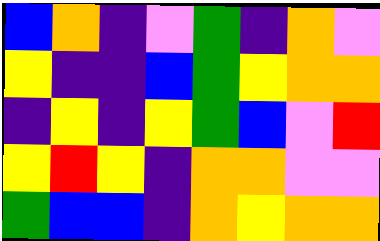[["blue", "orange", "indigo", "violet", "green", "indigo", "orange", "violet"], ["yellow", "indigo", "indigo", "blue", "green", "yellow", "orange", "orange"], ["indigo", "yellow", "indigo", "yellow", "green", "blue", "violet", "red"], ["yellow", "red", "yellow", "indigo", "orange", "orange", "violet", "violet"], ["green", "blue", "blue", "indigo", "orange", "yellow", "orange", "orange"]]